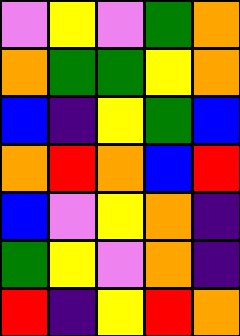[["violet", "yellow", "violet", "green", "orange"], ["orange", "green", "green", "yellow", "orange"], ["blue", "indigo", "yellow", "green", "blue"], ["orange", "red", "orange", "blue", "red"], ["blue", "violet", "yellow", "orange", "indigo"], ["green", "yellow", "violet", "orange", "indigo"], ["red", "indigo", "yellow", "red", "orange"]]